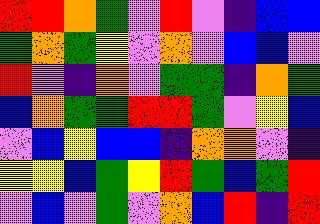[["red", "red", "orange", "green", "violet", "red", "violet", "indigo", "blue", "blue"], ["green", "orange", "green", "yellow", "violet", "orange", "violet", "blue", "blue", "violet"], ["red", "violet", "indigo", "orange", "violet", "green", "green", "indigo", "orange", "green"], ["blue", "orange", "green", "green", "red", "red", "green", "violet", "yellow", "blue"], ["violet", "blue", "yellow", "blue", "blue", "indigo", "orange", "orange", "violet", "indigo"], ["yellow", "yellow", "blue", "green", "yellow", "red", "green", "blue", "green", "red"], ["violet", "blue", "violet", "green", "violet", "orange", "blue", "red", "indigo", "red"]]